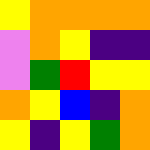[["yellow", "orange", "orange", "orange", "orange"], ["violet", "orange", "yellow", "indigo", "indigo"], ["violet", "green", "red", "yellow", "yellow"], ["orange", "yellow", "blue", "indigo", "orange"], ["yellow", "indigo", "yellow", "green", "orange"]]